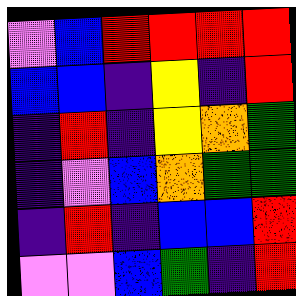[["violet", "blue", "red", "red", "red", "red"], ["blue", "blue", "indigo", "yellow", "indigo", "red"], ["indigo", "red", "indigo", "yellow", "orange", "green"], ["indigo", "violet", "blue", "orange", "green", "green"], ["indigo", "red", "indigo", "blue", "blue", "red"], ["violet", "violet", "blue", "green", "indigo", "red"]]